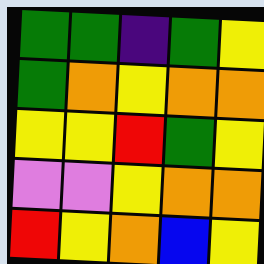[["green", "green", "indigo", "green", "yellow"], ["green", "orange", "yellow", "orange", "orange"], ["yellow", "yellow", "red", "green", "yellow"], ["violet", "violet", "yellow", "orange", "orange"], ["red", "yellow", "orange", "blue", "yellow"]]